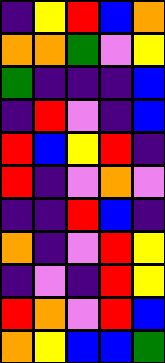[["indigo", "yellow", "red", "blue", "orange"], ["orange", "orange", "green", "violet", "yellow"], ["green", "indigo", "indigo", "indigo", "blue"], ["indigo", "red", "violet", "indigo", "blue"], ["red", "blue", "yellow", "red", "indigo"], ["red", "indigo", "violet", "orange", "violet"], ["indigo", "indigo", "red", "blue", "indigo"], ["orange", "indigo", "violet", "red", "yellow"], ["indigo", "violet", "indigo", "red", "yellow"], ["red", "orange", "violet", "red", "blue"], ["orange", "yellow", "blue", "blue", "green"]]